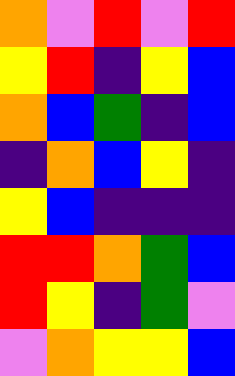[["orange", "violet", "red", "violet", "red"], ["yellow", "red", "indigo", "yellow", "blue"], ["orange", "blue", "green", "indigo", "blue"], ["indigo", "orange", "blue", "yellow", "indigo"], ["yellow", "blue", "indigo", "indigo", "indigo"], ["red", "red", "orange", "green", "blue"], ["red", "yellow", "indigo", "green", "violet"], ["violet", "orange", "yellow", "yellow", "blue"]]